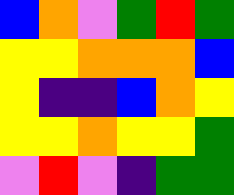[["blue", "orange", "violet", "green", "red", "green"], ["yellow", "yellow", "orange", "orange", "orange", "blue"], ["yellow", "indigo", "indigo", "blue", "orange", "yellow"], ["yellow", "yellow", "orange", "yellow", "yellow", "green"], ["violet", "red", "violet", "indigo", "green", "green"]]